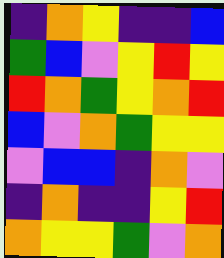[["indigo", "orange", "yellow", "indigo", "indigo", "blue"], ["green", "blue", "violet", "yellow", "red", "yellow"], ["red", "orange", "green", "yellow", "orange", "red"], ["blue", "violet", "orange", "green", "yellow", "yellow"], ["violet", "blue", "blue", "indigo", "orange", "violet"], ["indigo", "orange", "indigo", "indigo", "yellow", "red"], ["orange", "yellow", "yellow", "green", "violet", "orange"]]